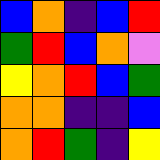[["blue", "orange", "indigo", "blue", "red"], ["green", "red", "blue", "orange", "violet"], ["yellow", "orange", "red", "blue", "green"], ["orange", "orange", "indigo", "indigo", "blue"], ["orange", "red", "green", "indigo", "yellow"]]